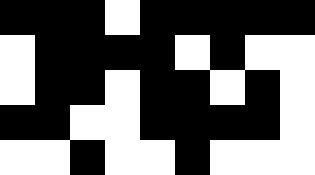[["black", "black", "black", "white", "black", "black", "black", "black", "black"], ["white", "black", "black", "black", "black", "white", "black", "white", "white"], ["white", "black", "black", "white", "black", "black", "white", "black", "white"], ["black", "black", "white", "white", "black", "black", "black", "black", "white"], ["white", "white", "black", "white", "white", "black", "white", "white", "white"]]